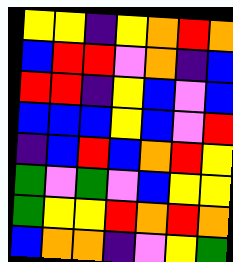[["yellow", "yellow", "indigo", "yellow", "orange", "red", "orange"], ["blue", "red", "red", "violet", "orange", "indigo", "blue"], ["red", "red", "indigo", "yellow", "blue", "violet", "blue"], ["blue", "blue", "blue", "yellow", "blue", "violet", "red"], ["indigo", "blue", "red", "blue", "orange", "red", "yellow"], ["green", "violet", "green", "violet", "blue", "yellow", "yellow"], ["green", "yellow", "yellow", "red", "orange", "red", "orange"], ["blue", "orange", "orange", "indigo", "violet", "yellow", "green"]]